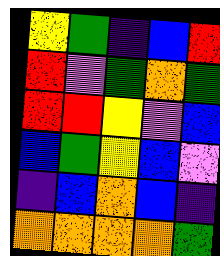[["yellow", "green", "indigo", "blue", "red"], ["red", "violet", "green", "orange", "green"], ["red", "red", "yellow", "violet", "blue"], ["blue", "green", "yellow", "blue", "violet"], ["indigo", "blue", "orange", "blue", "indigo"], ["orange", "orange", "orange", "orange", "green"]]